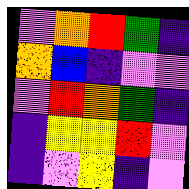[["violet", "orange", "red", "green", "indigo"], ["orange", "blue", "indigo", "violet", "violet"], ["violet", "red", "orange", "green", "indigo"], ["indigo", "yellow", "yellow", "red", "violet"], ["indigo", "violet", "yellow", "indigo", "violet"]]